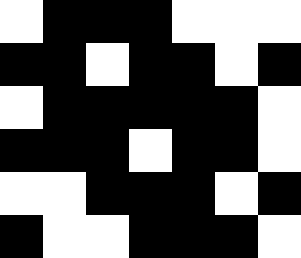[["white", "black", "black", "black", "white", "white", "white"], ["black", "black", "white", "black", "black", "white", "black"], ["white", "black", "black", "black", "black", "black", "white"], ["black", "black", "black", "white", "black", "black", "white"], ["white", "white", "black", "black", "black", "white", "black"], ["black", "white", "white", "black", "black", "black", "white"]]